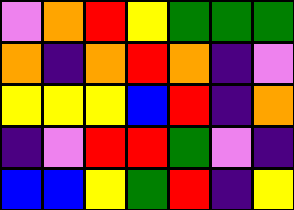[["violet", "orange", "red", "yellow", "green", "green", "green"], ["orange", "indigo", "orange", "red", "orange", "indigo", "violet"], ["yellow", "yellow", "yellow", "blue", "red", "indigo", "orange"], ["indigo", "violet", "red", "red", "green", "violet", "indigo"], ["blue", "blue", "yellow", "green", "red", "indigo", "yellow"]]